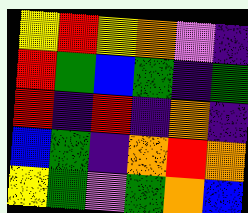[["yellow", "red", "yellow", "orange", "violet", "indigo"], ["red", "green", "blue", "green", "indigo", "green"], ["red", "indigo", "red", "indigo", "orange", "indigo"], ["blue", "green", "indigo", "orange", "red", "orange"], ["yellow", "green", "violet", "green", "orange", "blue"]]